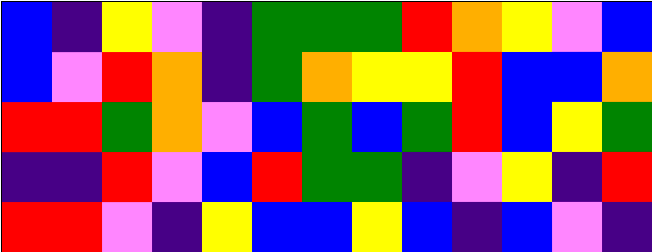[["blue", "indigo", "yellow", "violet", "indigo", "green", "green", "green", "red", "orange", "yellow", "violet", "blue"], ["blue", "violet", "red", "orange", "indigo", "green", "orange", "yellow", "yellow", "red", "blue", "blue", "orange"], ["red", "red", "green", "orange", "violet", "blue", "green", "blue", "green", "red", "blue", "yellow", "green"], ["indigo", "indigo", "red", "violet", "blue", "red", "green", "green", "indigo", "violet", "yellow", "indigo", "red"], ["red", "red", "violet", "indigo", "yellow", "blue", "blue", "yellow", "blue", "indigo", "blue", "violet", "indigo"]]